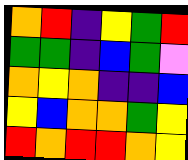[["orange", "red", "indigo", "yellow", "green", "red"], ["green", "green", "indigo", "blue", "green", "violet"], ["orange", "yellow", "orange", "indigo", "indigo", "blue"], ["yellow", "blue", "orange", "orange", "green", "yellow"], ["red", "orange", "red", "red", "orange", "yellow"]]